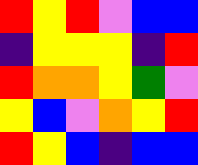[["red", "yellow", "red", "violet", "blue", "blue"], ["indigo", "yellow", "yellow", "yellow", "indigo", "red"], ["red", "orange", "orange", "yellow", "green", "violet"], ["yellow", "blue", "violet", "orange", "yellow", "red"], ["red", "yellow", "blue", "indigo", "blue", "blue"]]